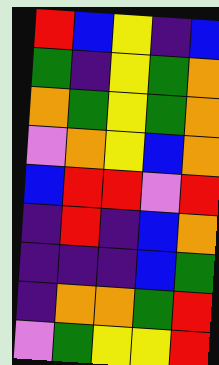[["red", "blue", "yellow", "indigo", "blue"], ["green", "indigo", "yellow", "green", "orange"], ["orange", "green", "yellow", "green", "orange"], ["violet", "orange", "yellow", "blue", "orange"], ["blue", "red", "red", "violet", "red"], ["indigo", "red", "indigo", "blue", "orange"], ["indigo", "indigo", "indigo", "blue", "green"], ["indigo", "orange", "orange", "green", "red"], ["violet", "green", "yellow", "yellow", "red"]]